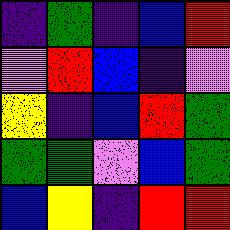[["indigo", "green", "indigo", "blue", "red"], ["violet", "red", "blue", "indigo", "violet"], ["yellow", "indigo", "blue", "red", "green"], ["green", "green", "violet", "blue", "green"], ["blue", "yellow", "indigo", "red", "red"]]